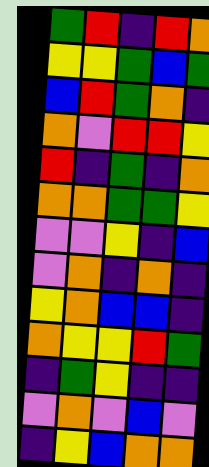[["green", "red", "indigo", "red", "orange"], ["yellow", "yellow", "green", "blue", "green"], ["blue", "red", "green", "orange", "indigo"], ["orange", "violet", "red", "red", "yellow"], ["red", "indigo", "green", "indigo", "orange"], ["orange", "orange", "green", "green", "yellow"], ["violet", "violet", "yellow", "indigo", "blue"], ["violet", "orange", "indigo", "orange", "indigo"], ["yellow", "orange", "blue", "blue", "indigo"], ["orange", "yellow", "yellow", "red", "green"], ["indigo", "green", "yellow", "indigo", "indigo"], ["violet", "orange", "violet", "blue", "violet"], ["indigo", "yellow", "blue", "orange", "orange"]]